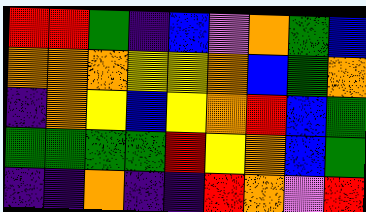[["red", "red", "green", "indigo", "blue", "violet", "orange", "green", "blue"], ["orange", "orange", "orange", "yellow", "yellow", "orange", "blue", "green", "orange"], ["indigo", "orange", "yellow", "blue", "yellow", "orange", "red", "blue", "green"], ["green", "green", "green", "green", "red", "yellow", "orange", "blue", "green"], ["indigo", "indigo", "orange", "indigo", "indigo", "red", "orange", "violet", "red"]]